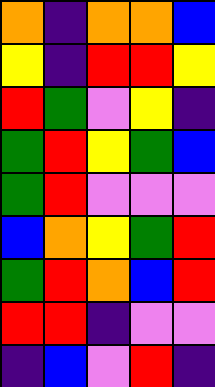[["orange", "indigo", "orange", "orange", "blue"], ["yellow", "indigo", "red", "red", "yellow"], ["red", "green", "violet", "yellow", "indigo"], ["green", "red", "yellow", "green", "blue"], ["green", "red", "violet", "violet", "violet"], ["blue", "orange", "yellow", "green", "red"], ["green", "red", "orange", "blue", "red"], ["red", "red", "indigo", "violet", "violet"], ["indigo", "blue", "violet", "red", "indigo"]]